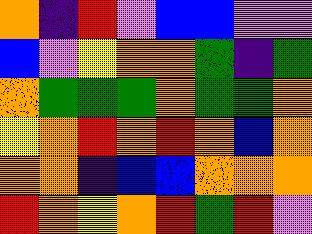[["orange", "indigo", "red", "violet", "blue", "blue", "violet", "violet"], ["blue", "violet", "yellow", "orange", "orange", "green", "indigo", "green"], ["orange", "green", "green", "green", "orange", "green", "green", "orange"], ["yellow", "orange", "red", "orange", "red", "orange", "blue", "orange"], ["orange", "orange", "indigo", "blue", "blue", "orange", "orange", "orange"], ["red", "orange", "yellow", "orange", "red", "green", "red", "violet"]]